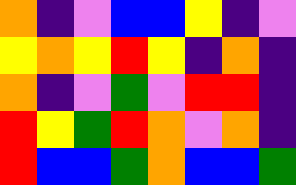[["orange", "indigo", "violet", "blue", "blue", "yellow", "indigo", "violet"], ["yellow", "orange", "yellow", "red", "yellow", "indigo", "orange", "indigo"], ["orange", "indigo", "violet", "green", "violet", "red", "red", "indigo"], ["red", "yellow", "green", "red", "orange", "violet", "orange", "indigo"], ["red", "blue", "blue", "green", "orange", "blue", "blue", "green"]]